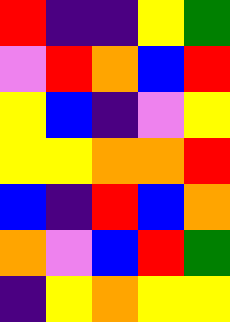[["red", "indigo", "indigo", "yellow", "green"], ["violet", "red", "orange", "blue", "red"], ["yellow", "blue", "indigo", "violet", "yellow"], ["yellow", "yellow", "orange", "orange", "red"], ["blue", "indigo", "red", "blue", "orange"], ["orange", "violet", "blue", "red", "green"], ["indigo", "yellow", "orange", "yellow", "yellow"]]